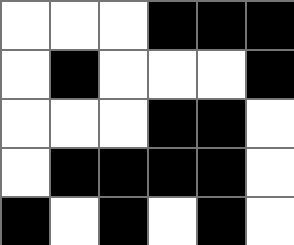[["white", "white", "white", "black", "black", "black"], ["white", "black", "white", "white", "white", "black"], ["white", "white", "white", "black", "black", "white"], ["white", "black", "black", "black", "black", "white"], ["black", "white", "black", "white", "black", "white"]]